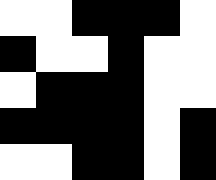[["white", "white", "black", "black", "black", "white"], ["black", "white", "white", "black", "white", "white"], ["white", "black", "black", "black", "white", "white"], ["black", "black", "black", "black", "white", "black"], ["white", "white", "black", "black", "white", "black"]]